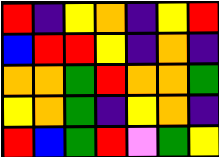[["red", "indigo", "yellow", "orange", "indigo", "yellow", "red"], ["blue", "red", "red", "yellow", "indigo", "orange", "indigo"], ["orange", "orange", "green", "red", "orange", "orange", "green"], ["yellow", "orange", "green", "indigo", "yellow", "orange", "indigo"], ["red", "blue", "green", "red", "violet", "green", "yellow"]]